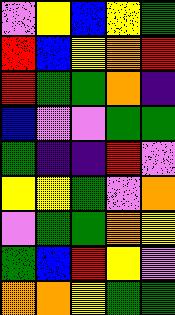[["violet", "yellow", "blue", "yellow", "green"], ["red", "blue", "yellow", "orange", "red"], ["red", "green", "green", "orange", "indigo"], ["blue", "violet", "violet", "green", "green"], ["green", "indigo", "indigo", "red", "violet"], ["yellow", "yellow", "green", "violet", "orange"], ["violet", "green", "green", "orange", "yellow"], ["green", "blue", "red", "yellow", "violet"], ["orange", "orange", "yellow", "green", "green"]]